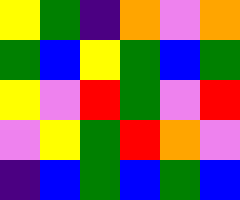[["yellow", "green", "indigo", "orange", "violet", "orange"], ["green", "blue", "yellow", "green", "blue", "green"], ["yellow", "violet", "red", "green", "violet", "red"], ["violet", "yellow", "green", "red", "orange", "violet"], ["indigo", "blue", "green", "blue", "green", "blue"]]